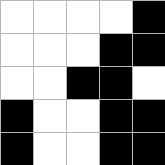[["white", "white", "white", "white", "black"], ["white", "white", "white", "black", "black"], ["white", "white", "black", "black", "white"], ["black", "white", "white", "black", "black"], ["black", "white", "white", "black", "black"]]